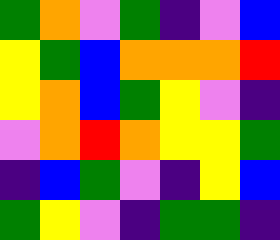[["green", "orange", "violet", "green", "indigo", "violet", "blue"], ["yellow", "green", "blue", "orange", "orange", "orange", "red"], ["yellow", "orange", "blue", "green", "yellow", "violet", "indigo"], ["violet", "orange", "red", "orange", "yellow", "yellow", "green"], ["indigo", "blue", "green", "violet", "indigo", "yellow", "blue"], ["green", "yellow", "violet", "indigo", "green", "green", "indigo"]]